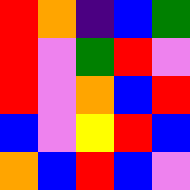[["red", "orange", "indigo", "blue", "green"], ["red", "violet", "green", "red", "violet"], ["red", "violet", "orange", "blue", "red"], ["blue", "violet", "yellow", "red", "blue"], ["orange", "blue", "red", "blue", "violet"]]